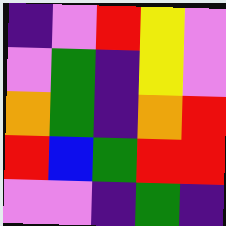[["indigo", "violet", "red", "yellow", "violet"], ["violet", "green", "indigo", "yellow", "violet"], ["orange", "green", "indigo", "orange", "red"], ["red", "blue", "green", "red", "red"], ["violet", "violet", "indigo", "green", "indigo"]]